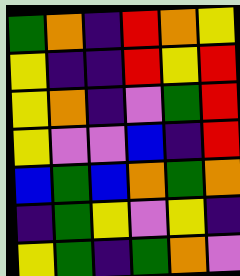[["green", "orange", "indigo", "red", "orange", "yellow"], ["yellow", "indigo", "indigo", "red", "yellow", "red"], ["yellow", "orange", "indigo", "violet", "green", "red"], ["yellow", "violet", "violet", "blue", "indigo", "red"], ["blue", "green", "blue", "orange", "green", "orange"], ["indigo", "green", "yellow", "violet", "yellow", "indigo"], ["yellow", "green", "indigo", "green", "orange", "violet"]]